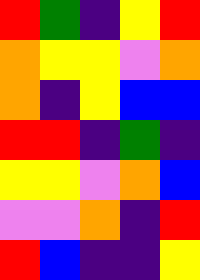[["red", "green", "indigo", "yellow", "red"], ["orange", "yellow", "yellow", "violet", "orange"], ["orange", "indigo", "yellow", "blue", "blue"], ["red", "red", "indigo", "green", "indigo"], ["yellow", "yellow", "violet", "orange", "blue"], ["violet", "violet", "orange", "indigo", "red"], ["red", "blue", "indigo", "indigo", "yellow"]]